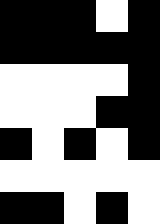[["black", "black", "black", "white", "black"], ["black", "black", "black", "black", "black"], ["white", "white", "white", "white", "black"], ["white", "white", "white", "black", "black"], ["black", "white", "black", "white", "black"], ["white", "white", "white", "white", "white"], ["black", "black", "white", "black", "white"]]